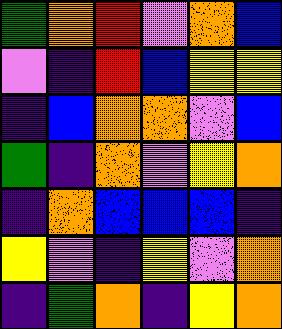[["green", "orange", "red", "violet", "orange", "blue"], ["violet", "indigo", "red", "blue", "yellow", "yellow"], ["indigo", "blue", "orange", "orange", "violet", "blue"], ["green", "indigo", "orange", "violet", "yellow", "orange"], ["indigo", "orange", "blue", "blue", "blue", "indigo"], ["yellow", "violet", "indigo", "yellow", "violet", "orange"], ["indigo", "green", "orange", "indigo", "yellow", "orange"]]